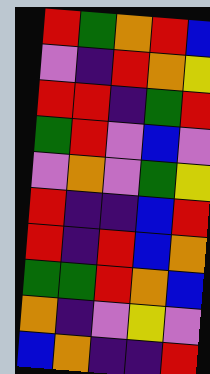[["red", "green", "orange", "red", "blue"], ["violet", "indigo", "red", "orange", "yellow"], ["red", "red", "indigo", "green", "red"], ["green", "red", "violet", "blue", "violet"], ["violet", "orange", "violet", "green", "yellow"], ["red", "indigo", "indigo", "blue", "red"], ["red", "indigo", "red", "blue", "orange"], ["green", "green", "red", "orange", "blue"], ["orange", "indigo", "violet", "yellow", "violet"], ["blue", "orange", "indigo", "indigo", "red"]]